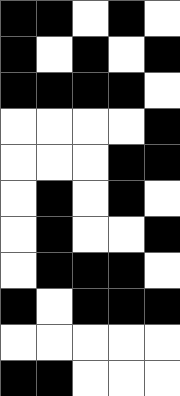[["black", "black", "white", "black", "white"], ["black", "white", "black", "white", "black"], ["black", "black", "black", "black", "white"], ["white", "white", "white", "white", "black"], ["white", "white", "white", "black", "black"], ["white", "black", "white", "black", "white"], ["white", "black", "white", "white", "black"], ["white", "black", "black", "black", "white"], ["black", "white", "black", "black", "black"], ["white", "white", "white", "white", "white"], ["black", "black", "white", "white", "white"]]